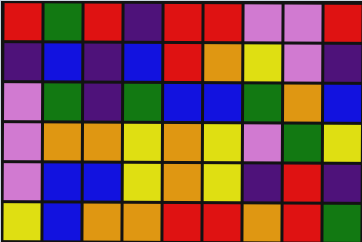[["red", "green", "red", "indigo", "red", "red", "violet", "violet", "red"], ["indigo", "blue", "indigo", "blue", "red", "orange", "yellow", "violet", "indigo"], ["violet", "green", "indigo", "green", "blue", "blue", "green", "orange", "blue"], ["violet", "orange", "orange", "yellow", "orange", "yellow", "violet", "green", "yellow"], ["violet", "blue", "blue", "yellow", "orange", "yellow", "indigo", "red", "indigo"], ["yellow", "blue", "orange", "orange", "red", "red", "orange", "red", "green"]]